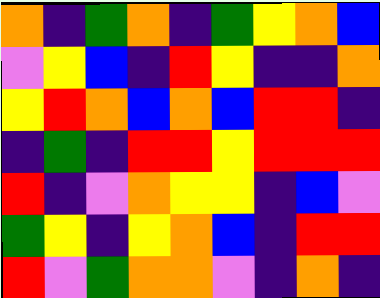[["orange", "indigo", "green", "orange", "indigo", "green", "yellow", "orange", "blue"], ["violet", "yellow", "blue", "indigo", "red", "yellow", "indigo", "indigo", "orange"], ["yellow", "red", "orange", "blue", "orange", "blue", "red", "red", "indigo"], ["indigo", "green", "indigo", "red", "red", "yellow", "red", "red", "red"], ["red", "indigo", "violet", "orange", "yellow", "yellow", "indigo", "blue", "violet"], ["green", "yellow", "indigo", "yellow", "orange", "blue", "indigo", "red", "red"], ["red", "violet", "green", "orange", "orange", "violet", "indigo", "orange", "indigo"]]